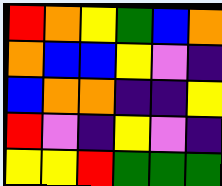[["red", "orange", "yellow", "green", "blue", "orange"], ["orange", "blue", "blue", "yellow", "violet", "indigo"], ["blue", "orange", "orange", "indigo", "indigo", "yellow"], ["red", "violet", "indigo", "yellow", "violet", "indigo"], ["yellow", "yellow", "red", "green", "green", "green"]]